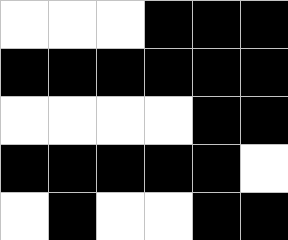[["white", "white", "white", "black", "black", "black"], ["black", "black", "black", "black", "black", "black"], ["white", "white", "white", "white", "black", "black"], ["black", "black", "black", "black", "black", "white"], ["white", "black", "white", "white", "black", "black"]]